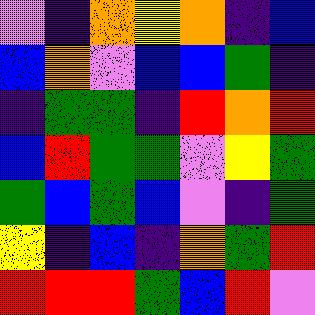[["violet", "indigo", "orange", "yellow", "orange", "indigo", "blue"], ["blue", "orange", "violet", "blue", "blue", "green", "indigo"], ["indigo", "green", "green", "indigo", "red", "orange", "red"], ["blue", "red", "green", "green", "violet", "yellow", "green"], ["green", "blue", "green", "blue", "violet", "indigo", "green"], ["yellow", "indigo", "blue", "indigo", "orange", "green", "red"], ["red", "red", "red", "green", "blue", "red", "violet"]]